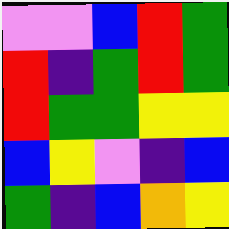[["violet", "violet", "blue", "red", "green"], ["red", "indigo", "green", "red", "green"], ["red", "green", "green", "yellow", "yellow"], ["blue", "yellow", "violet", "indigo", "blue"], ["green", "indigo", "blue", "orange", "yellow"]]